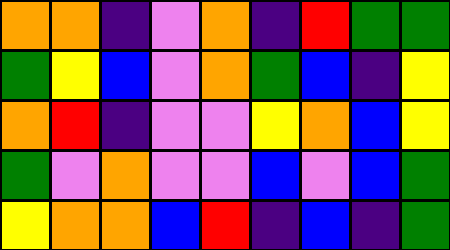[["orange", "orange", "indigo", "violet", "orange", "indigo", "red", "green", "green"], ["green", "yellow", "blue", "violet", "orange", "green", "blue", "indigo", "yellow"], ["orange", "red", "indigo", "violet", "violet", "yellow", "orange", "blue", "yellow"], ["green", "violet", "orange", "violet", "violet", "blue", "violet", "blue", "green"], ["yellow", "orange", "orange", "blue", "red", "indigo", "blue", "indigo", "green"]]